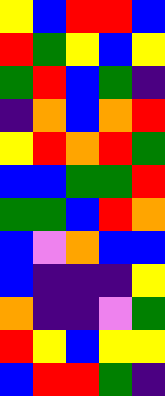[["yellow", "blue", "red", "red", "blue"], ["red", "green", "yellow", "blue", "yellow"], ["green", "red", "blue", "green", "indigo"], ["indigo", "orange", "blue", "orange", "red"], ["yellow", "red", "orange", "red", "green"], ["blue", "blue", "green", "green", "red"], ["green", "green", "blue", "red", "orange"], ["blue", "violet", "orange", "blue", "blue"], ["blue", "indigo", "indigo", "indigo", "yellow"], ["orange", "indigo", "indigo", "violet", "green"], ["red", "yellow", "blue", "yellow", "yellow"], ["blue", "red", "red", "green", "indigo"]]